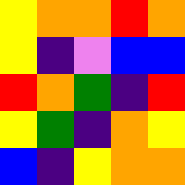[["yellow", "orange", "orange", "red", "orange"], ["yellow", "indigo", "violet", "blue", "blue"], ["red", "orange", "green", "indigo", "red"], ["yellow", "green", "indigo", "orange", "yellow"], ["blue", "indigo", "yellow", "orange", "orange"]]